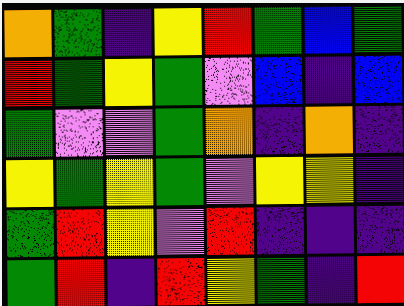[["orange", "green", "indigo", "yellow", "red", "green", "blue", "green"], ["red", "green", "yellow", "green", "violet", "blue", "indigo", "blue"], ["green", "violet", "violet", "green", "orange", "indigo", "orange", "indigo"], ["yellow", "green", "yellow", "green", "violet", "yellow", "yellow", "indigo"], ["green", "red", "yellow", "violet", "red", "indigo", "indigo", "indigo"], ["green", "red", "indigo", "red", "yellow", "green", "indigo", "red"]]